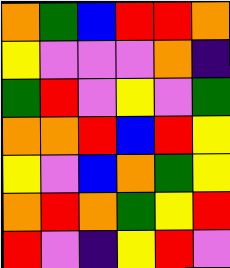[["orange", "green", "blue", "red", "red", "orange"], ["yellow", "violet", "violet", "violet", "orange", "indigo"], ["green", "red", "violet", "yellow", "violet", "green"], ["orange", "orange", "red", "blue", "red", "yellow"], ["yellow", "violet", "blue", "orange", "green", "yellow"], ["orange", "red", "orange", "green", "yellow", "red"], ["red", "violet", "indigo", "yellow", "red", "violet"]]